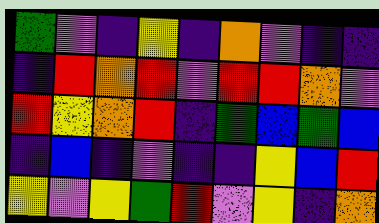[["green", "violet", "indigo", "yellow", "indigo", "orange", "violet", "indigo", "indigo"], ["indigo", "red", "orange", "red", "violet", "red", "red", "orange", "violet"], ["red", "yellow", "orange", "red", "indigo", "green", "blue", "green", "blue"], ["indigo", "blue", "indigo", "violet", "indigo", "indigo", "yellow", "blue", "red"], ["yellow", "violet", "yellow", "green", "red", "violet", "yellow", "indigo", "orange"]]